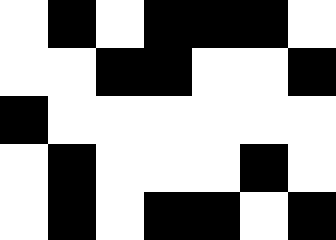[["white", "black", "white", "black", "black", "black", "white"], ["white", "white", "black", "black", "white", "white", "black"], ["black", "white", "white", "white", "white", "white", "white"], ["white", "black", "white", "white", "white", "black", "white"], ["white", "black", "white", "black", "black", "white", "black"]]